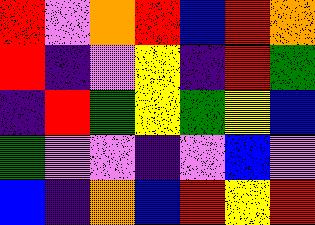[["red", "violet", "orange", "red", "blue", "red", "orange"], ["red", "indigo", "violet", "yellow", "indigo", "red", "green"], ["indigo", "red", "green", "yellow", "green", "yellow", "blue"], ["green", "violet", "violet", "indigo", "violet", "blue", "violet"], ["blue", "indigo", "orange", "blue", "red", "yellow", "red"]]